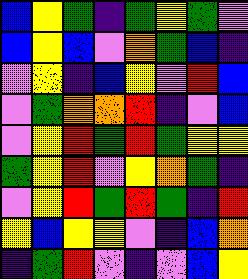[["blue", "yellow", "green", "indigo", "green", "yellow", "green", "violet"], ["blue", "yellow", "blue", "violet", "orange", "green", "blue", "indigo"], ["violet", "yellow", "indigo", "blue", "yellow", "violet", "red", "blue"], ["violet", "green", "orange", "orange", "red", "indigo", "violet", "blue"], ["violet", "yellow", "red", "green", "red", "green", "yellow", "yellow"], ["green", "yellow", "red", "violet", "yellow", "orange", "green", "indigo"], ["violet", "yellow", "red", "green", "red", "green", "indigo", "red"], ["yellow", "blue", "yellow", "yellow", "violet", "indigo", "blue", "orange"], ["indigo", "green", "red", "violet", "indigo", "violet", "blue", "yellow"]]